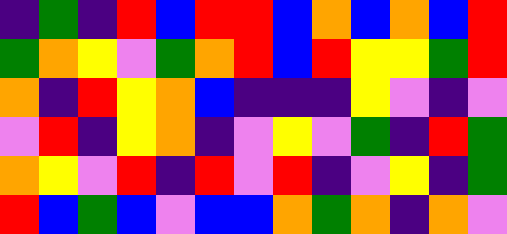[["indigo", "green", "indigo", "red", "blue", "red", "red", "blue", "orange", "blue", "orange", "blue", "red"], ["green", "orange", "yellow", "violet", "green", "orange", "red", "blue", "red", "yellow", "yellow", "green", "red"], ["orange", "indigo", "red", "yellow", "orange", "blue", "indigo", "indigo", "indigo", "yellow", "violet", "indigo", "violet"], ["violet", "red", "indigo", "yellow", "orange", "indigo", "violet", "yellow", "violet", "green", "indigo", "red", "green"], ["orange", "yellow", "violet", "red", "indigo", "red", "violet", "red", "indigo", "violet", "yellow", "indigo", "green"], ["red", "blue", "green", "blue", "violet", "blue", "blue", "orange", "green", "orange", "indigo", "orange", "violet"]]